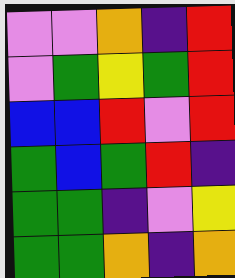[["violet", "violet", "orange", "indigo", "red"], ["violet", "green", "yellow", "green", "red"], ["blue", "blue", "red", "violet", "red"], ["green", "blue", "green", "red", "indigo"], ["green", "green", "indigo", "violet", "yellow"], ["green", "green", "orange", "indigo", "orange"]]